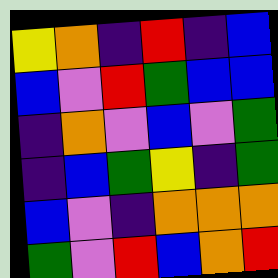[["yellow", "orange", "indigo", "red", "indigo", "blue"], ["blue", "violet", "red", "green", "blue", "blue"], ["indigo", "orange", "violet", "blue", "violet", "green"], ["indigo", "blue", "green", "yellow", "indigo", "green"], ["blue", "violet", "indigo", "orange", "orange", "orange"], ["green", "violet", "red", "blue", "orange", "red"]]